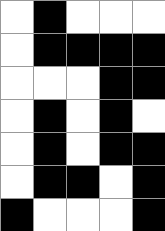[["white", "black", "white", "white", "white"], ["white", "black", "black", "black", "black"], ["white", "white", "white", "black", "black"], ["white", "black", "white", "black", "white"], ["white", "black", "white", "black", "black"], ["white", "black", "black", "white", "black"], ["black", "white", "white", "white", "black"]]